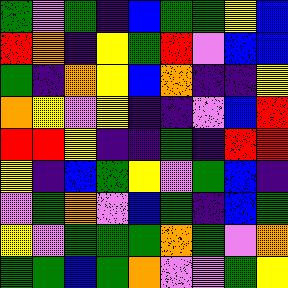[["green", "violet", "green", "indigo", "blue", "green", "green", "yellow", "blue"], ["red", "orange", "indigo", "yellow", "green", "red", "violet", "blue", "blue"], ["green", "indigo", "orange", "yellow", "blue", "orange", "indigo", "indigo", "yellow"], ["orange", "yellow", "violet", "yellow", "indigo", "indigo", "violet", "blue", "red"], ["red", "red", "yellow", "indigo", "indigo", "green", "indigo", "red", "red"], ["yellow", "indigo", "blue", "green", "yellow", "violet", "green", "blue", "indigo"], ["violet", "green", "orange", "violet", "blue", "green", "indigo", "blue", "green"], ["yellow", "violet", "green", "green", "green", "orange", "green", "violet", "orange"], ["green", "green", "blue", "green", "orange", "violet", "violet", "green", "yellow"]]